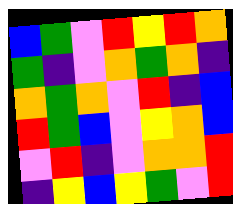[["blue", "green", "violet", "red", "yellow", "red", "orange"], ["green", "indigo", "violet", "orange", "green", "orange", "indigo"], ["orange", "green", "orange", "violet", "red", "indigo", "blue"], ["red", "green", "blue", "violet", "yellow", "orange", "blue"], ["violet", "red", "indigo", "violet", "orange", "orange", "red"], ["indigo", "yellow", "blue", "yellow", "green", "violet", "red"]]